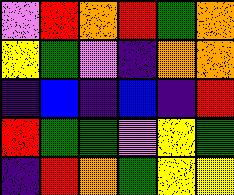[["violet", "red", "orange", "red", "green", "orange"], ["yellow", "green", "violet", "indigo", "orange", "orange"], ["indigo", "blue", "indigo", "blue", "indigo", "red"], ["red", "green", "green", "violet", "yellow", "green"], ["indigo", "red", "orange", "green", "yellow", "yellow"]]